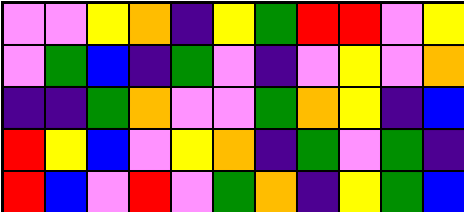[["violet", "violet", "yellow", "orange", "indigo", "yellow", "green", "red", "red", "violet", "yellow"], ["violet", "green", "blue", "indigo", "green", "violet", "indigo", "violet", "yellow", "violet", "orange"], ["indigo", "indigo", "green", "orange", "violet", "violet", "green", "orange", "yellow", "indigo", "blue"], ["red", "yellow", "blue", "violet", "yellow", "orange", "indigo", "green", "violet", "green", "indigo"], ["red", "blue", "violet", "red", "violet", "green", "orange", "indigo", "yellow", "green", "blue"]]